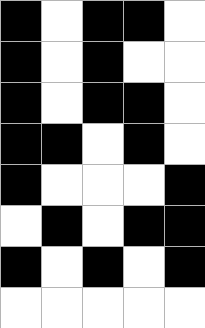[["black", "white", "black", "black", "white"], ["black", "white", "black", "white", "white"], ["black", "white", "black", "black", "white"], ["black", "black", "white", "black", "white"], ["black", "white", "white", "white", "black"], ["white", "black", "white", "black", "black"], ["black", "white", "black", "white", "black"], ["white", "white", "white", "white", "white"]]